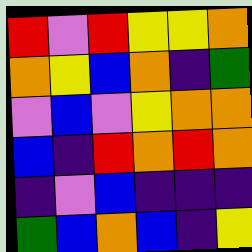[["red", "violet", "red", "yellow", "yellow", "orange"], ["orange", "yellow", "blue", "orange", "indigo", "green"], ["violet", "blue", "violet", "yellow", "orange", "orange"], ["blue", "indigo", "red", "orange", "red", "orange"], ["indigo", "violet", "blue", "indigo", "indigo", "indigo"], ["green", "blue", "orange", "blue", "indigo", "yellow"]]